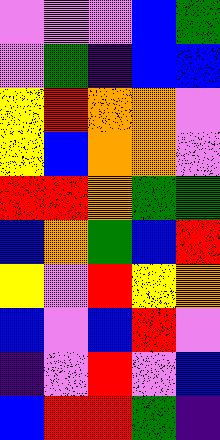[["violet", "violet", "violet", "blue", "green"], ["violet", "green", "indigo", "blue", "blue"], ["yellow", "red", "orange", "orange", "violet"], ["yellow", "blue", "orange", "orange", "violet"], ["red", "red", "orange", "green", "green"], ["blue", "orange", "green", "blue", "red"], ["yellow", "violet", "red", "yellow", "orange"], ["blue", "violet", "blue", "red", "violet"], ["indigo", "violet", "red", "violet", "blue"], ["blue", "red", "red", "green", "indigo"]]